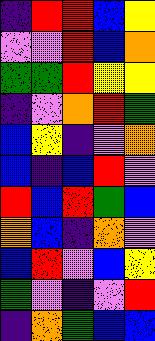[["indigo", "red", "red", "blue", "yellow"], ["violet", "violet", "red", "blue", "orange"], ["green", "green", "red", "yellow", "yellow"], ["indigo", "violet", "orange", "red", "green"], ["blue", "yellow", "indigo", "violet", "orange"], ["blue", "indigo", "blue", "red", "violet"], ["red", "blue", "red", "green", "blue"], ["orange", "blue", "indigo", "orange", "violet"], ["blue", "red", "violet", "blue", "yellow"], ["green", "violet", "indigo", "violet", "red"], ["indigo", "orange", "green", "blue", "blue"]]